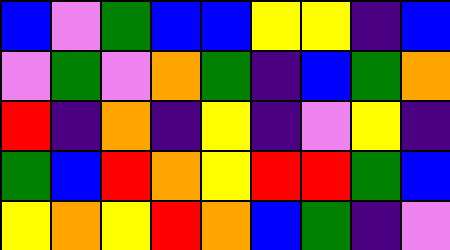[["blue", "violet", "green", "blue", "blue", "yellow", "yellow", "indigo", "blue"], ["violet", "green", "violet", "orange", "green", "indigo", "blue", "green", "orange"], ["red", "indigo", "orange", "indigo", "yellow", "indigo", "violet", "yellow", "indigo"], ["green", "blue", "red", "orange", "yellow", "red", "red", "green", "blue"], ["yellow", "orange", "yellow", "red", "orange", "blue", "green", "indigo", "violet"]]